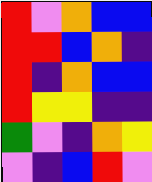[["red", "violet", "orange", "blue", "blue"], ["red", "red", "blue", "orange", "indigo"], ["red", "indigo", "orange", "blue", "blue"], ["red", "yellow", "yellow", "indigo", "indigo"], ["green", "violet", "indigo", "orange", "yellow"], ["violet", "indigo", "blue", "red", "violet"]]